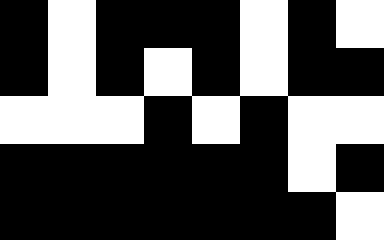[["black", "white", "black", "black", "black", "white", "black", "white"], ["black", "white", "black", "white", "black", "white", "black", "black"], ["white", "white", "white", "black", "white", "black", "white", "white"], ["black", "black", "black", "black", "black", "black", "white", "black"], ["black", "black", "black", "black", "black", "black", "black", "white"]]